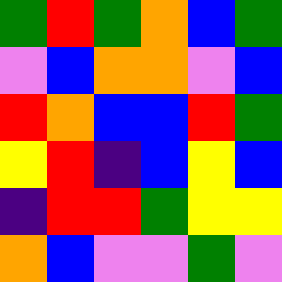[["green", "red", "green", "orange", "blue", "green"], ["violet", "blue", "orange", "orange", "violet", "blue"], ["red", "orange", "blue", "blue", "red", "green"], ["yellow", "red", "indigo", "blue", "yellow", "blue"], ["indigo", "red", "red", "green", "yellow", "yellow"], ["orange", "blue", "violet", "violet", "green", "violet"]]